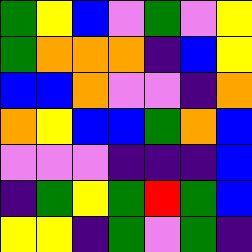[["green", "yellow", "blue", "violet", "green", "violet", "yellow"], ["green", "orange", "orange", "orange", "indigo", "blue", "yellow"], ["blue", "blue", "orange", "violet", "violet", "indigo", "orange"], ["orange", "yellow", "blue", "blue", "green", "orange", "blue"], ["violet", "violet", "violet", "indigo", "indigo", "indigo", "blue"], ["indigo", "green", "yellow", "green", "red", "green", "blue"], ["yellow", "yellow", "indigo", "green", "violet", "green", "indigo"]]